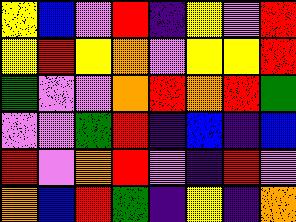[["yellow", "blue", "violet", "red", "indigo", "yellow", "violet", "red"], ["yellow", "red", "yellow", "orange", "violet", "yellow", "yellow", "red"], ["green", "violet", "violet", "orange", "red", "orange", "red", "green"], ["violet", "violet", "green", "red", "indigo", "blue", "indigo", "blue"], ["red", "violet", "orange", "red", "violet", "indigo", "red", "violet"], ["orange", "blue", "red", "green", "indigo", "yellow", "indigo", "orange"]]